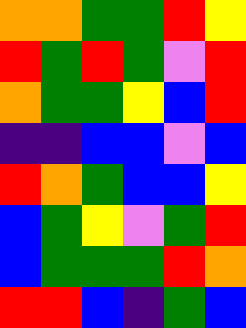[["orange", "orange", "green", "green", "red", "yellow"], ["red", "green", "red", "green", "violet", "red"], ["orange", "green", "green", "yellow", "blue", "red"], ["indigo", "indigo", "blue", "blue", "violet", "blue"], ["red", "orange", "green", "blue", "blue", "yellow"], ["blue", "green", "yellow", "violet", "green", "red"], ["blue", "green", "green", "green", "red", "orange"], ["red", "red", "blue", "indigo", "green", "blue"]]